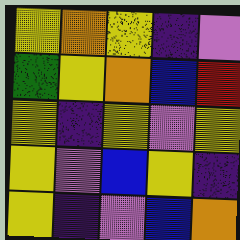[["yellow", "orange", "yellow", "indigo", "violet"], ["green", "yellow", "orange", "blue", "red"], ["yellow", "indigo", "yellow", "violet", "yellow"], ["yellow", "violet", "blue", "yellow", "indigo"], ["yellow", "indigo", "violet", "blue", "orange"]]